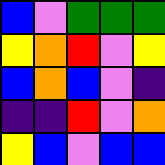[["blue", "violet", "green", "green", "green"], ["yellow", "orange", "red", "violet", "yellow"], ["blue", "orange", "blue", "violet", "indigo"], ["indigo", "indigo", "red", "violet", "orange"], ["yellow", "blue", "violet", "blue", "blue"]]